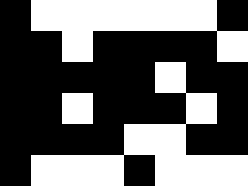[["black", "white", "white", "white", "white", "white", "white", "black"], ["black", "black", "white", "black", "black", "black", "black", "white"], ["black", "black", "black", "black", "black", "white", "black", "black"], ["black", "black", "white", "black", "black", "black", "white", "black"], ["black", "black", "black", "black", "white", "white", "black", "black"], ["black", "white", "white", "white", "black", "white", "white", "white"]]